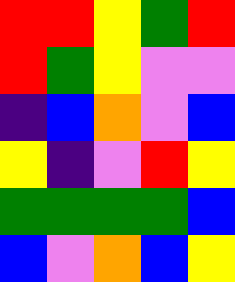[["red", "red", "yellow", "green", "red"], ["red", "green", "yellow", "violet", "violet"], ["indigo", "blue", "orange", "violet", "blue"], ["yellow", "indigo", "violet", "red", "yellow"], ["green", "green", "green", "green", "blue"], ["blue", "violet", "orange", "blue", "yellow"]]